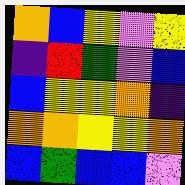[["orange", "blue", "yellow", "violet", "yellow"], ["indigo", "red", "green", "violet", "blue"], ["blue", "yellow", "yellow", "orange", "indigo"], ["orange", "orange", "yellow", "yellow", "orange"], ["blue", "green", "blue", "blue", "violet"]]